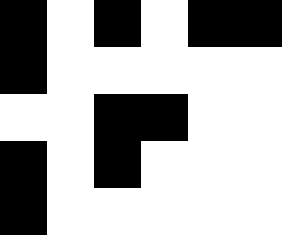[["black", "white", "black", "white", "black", "black"], ["black", "white", "white", "white", "white", "white"], ["white", "white", "black", "black", "white", "white"], ["black", "white", "black", "white", "white", "white"], ["black", "white", "white", "white", "white", "white"]]